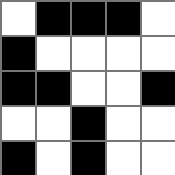[["white", "black", "black", "black", "white"], ["black", "white", "white", "white", "white"], ["black", "black", "white", "white", "black"], ["white", "white", "black", "white", "white"], ["black", "white", "black", "white", "white"]]